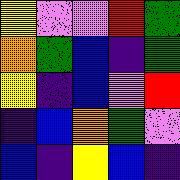[["yellow", "violet", "violet", "red", "green"], ["orange", "green", "blue", "indigo", "green"], ["yellow", "indigo", "blue", "violet", "red"], ["indigo", "blue", "orange", "green", "violet"], ["blue", "indigo", "yellow", "blue", "indigo"]]